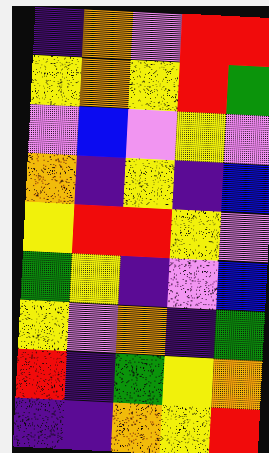[["indigo", "orange", "violet", "red", "red"], ["yellow", "orange", "yellow", "red", "green"], ["violet", "blue", "violet", "yellow", "violet"], ["orange", "indigo", "yellow", "indigo", "blue"], ["yellow", "red", "red", "yellow", "violet"], ["green", "yellow", "indigo", "violet", "blue"], ["yellow", "violet", "orange", "indigo", "green"], ["red", "indigo", "green", "yellow", "orange"], ["indigo", "indigo", "orange", "yellow", "red"]]